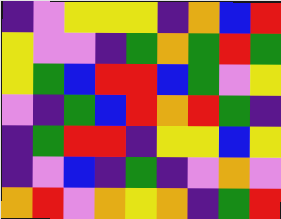[["indigo", "violet", "yellow", "yellow", "yellow", "indigo", "orange", "blue", "red"], ["yellow", "violet", "violet", "indigo", "green", "orange", "green", "red", "green"], ["yellow", "green", "blue", "red", "red", "blue", "green", "violet", "yellow"], ["violet", "indigo", "green", "blue", "red", "orange", "red", "green", "indigo"], ["indigo", "green", "red", "red", "indigo", "yellow", "yellow", "blue", "yellow"], ["indigo", "violet", "blue", "indigo", "green", "indigo", "violet", "orange", "violet"], ["orange", "red", "violet", "orange", "yellow", "orange", "indigo", "green", "red"]]